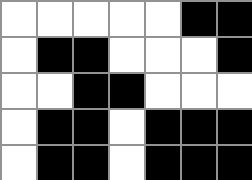[["white", "white", "white", "white", "white", "black", "black"], ["white", "black", "black", "white", "white", "white", "black"], ["white", "white", "black", "black", "white", "white", "white"], ["white", "black", "black", "white", "black", "black", "black"], ["white", "black", "black", "white", "black", "black", "black"]]